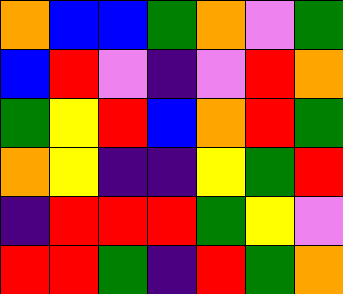[["orange", "blue", "blue", "green", "orange", "violet", "green"], ["blue", "red", "violet", "indigo", "violet", "red", "orange"], ["green", "yellow", "red", "blue", "orange", "red", "green"], ["orange", "yellow", "indigo", "indigo", "yellow", "green", "red"], ["indigo", "red", "red", "red", "green", "yellow", "violet"], ["red", "red", "green", "indigo", "red", "green", "orange"]]